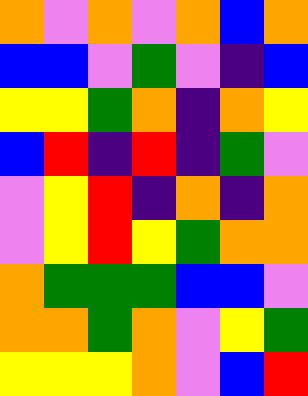[["orange", "violet", "orange", "violet", "orange", "blue", "orange"], ["blue", "blue", "violet", "green", "violet", "indigo", "blue"], ["yellow", "yellow", "green", "orange", "indigo", "orange", "yellow"], ["blue", "red", "indigo", "red", "indigo", "green", "violet"], ["violet", "yellow", "red", "indigo", "orange", "indigo", "orange"], ["violet", "yellow", "red", "yellow", "green", "orange", "orange"], ["orange", "green", "green", "green", "blue", "blue", "violet"], ["orange", "orange", "green", "orange", "violet", "yellow", "green"], ["yellow", "yellow", "yellow", "orange", "violet", "blue", "red"]]